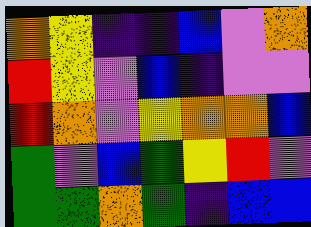[["orange", "yellow", "indigo", "indigo", "blue", "violet", "orange"], ["red", "yellow", "violet", "blue", "indigo", "violet", "violet"], ["red", "orange", "violet", "yellow", "orange", "orange", "blue"], ["green", "violet", "blue", "green", "yellow", "red", "violet"], ["green", "green", "orange", "green", "indigo", "blue", "blue"]]